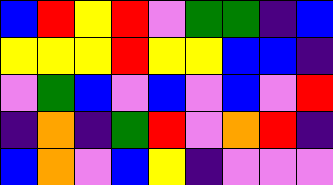[["blue", "red", "yellow", "red", "violet", "green", "green", "indigo", "blue"], ["yellow", "yellow", "yellow", "red", "yellow", "yellow", "blue", "blue", "indigo"], ["violet", "green", "blue", "violet", "blue", "violet", "blue", "violet", "red"], ["indigo", "orange", "indigo", "green", "red", "violet", "orange", "red", "indigo"], ["blue", "orange", "violet", "blue", "yellow", "indigo", "violet", "violet", "violet"]]